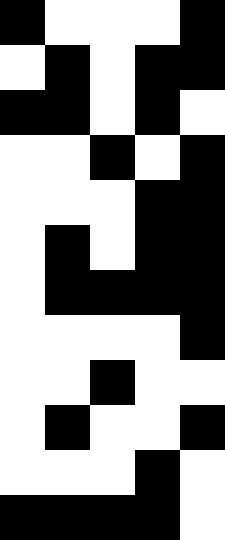[["black", "white", "white", "white", "black"], ["white", "black", "white", "black", "black"], ["black", "black", "white", "black", "white"], ["white", "white", "black", "white", "black"], ["white", "white", "white", "black", "black"], ["white", "black", "white", "black", "black"], ["white", "black", "black", "black", "black"], ["white", "white", "white", "white", "black"], ["white", "white", "black", "white", "white"], ["white", "black", "white", "white", "black"], ["white", "white", "white", "black", "white"], ["black", "black", "black", "black", "white"]]